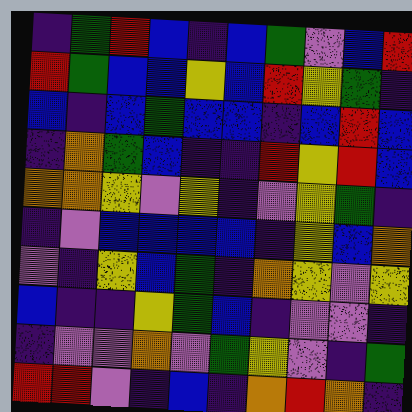[["indigo", "green", "red", "blue", "indigo", "blue", "green", "violet", "blue", "red"], ["red", "green", "blue", "blue", "yellow", "blue", "red", "yellow", "green", "indigo"], ["blue", "indigo", "blue", "green", "blue", "blue", "indigo", "blue", "red", "blue"], ["indigo", "orange", "green", "blue", "indigo", "indigo", "red", "yellow", "red", "blue"], ["orange", "orange", "yellow", "violet", "yellow", "indigo", "violet", "yellow", "green", "indigo"], ["indigo", "violet", "blue", "blue", "blue", "blue", "indigo", "yellow", "blue", "orange"], ["violet", "indigo", "yellow", "blue", "green", "indigo", "orange", "yellow", "violet", "yellow"], ["blue", "indigo", "indigo", "yellow", "green", "blue", "indigo", "violet", "violet", "indigo"], ["indigo", "violet", "violet", "orange", "violet", "green", "yellow", "violet", "indigo", "green"], ["red", "red", "violet", "indigo", "blue", "indigo", "orange", "red", "orange", "indigo"]]